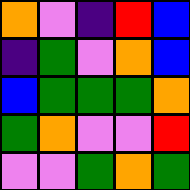[["orange", "violet", "indigo", "red", "blue"], ["indigo", "green", "violet", "orange", "blue"], ["blue", "green", "green", "green", "orange"], ["green", "orange", "violet", "violet", "red"], ["violet", "violet", "green", "orange", "green"]]